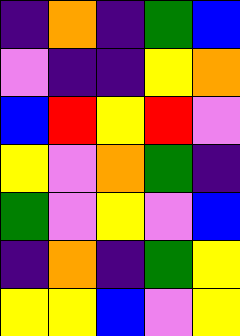[["indigo", "orange", "indigo", "green", "blue"], ["violet", "indigo", "indigo", "yellow", "orange"], ["blue", "red", "yellow", "red", "violet"], ["yellow", "violet", "orange", "green", "indigo"], ["green", "violet", "yellow", "violet", "blue"], ["indigo", "orange", "indigo", "green", "yellow"], ["yellow", "yellow", "blue", "violet", "yellow"]]